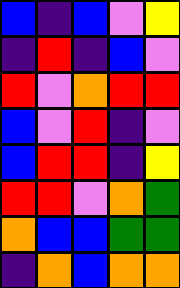[["blue", "indigo", "blue", "violet", "yellow"], ["indigo", "red", "indigo", "blue", "violet"], ["red", "violet", "orange", "red", "red"], ["blue", "violet", "red", "indigo", "violet"], ["blue", "red", "red", "indigo", "yellow"], ["red", "red", "violet", "orange", "green"], ["orange", "blue", "blue", "green", "green"], ["indigo", "orange", "blue", "orange", "orange"]]